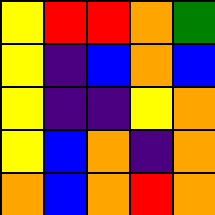[["yellow", "red", "red", "orange", "green"], ["yellow", "indigo", "blue", "orange", "blue"], ["yellow", "indigo", "indigo", "yellow", "orange"], ["yellow", "blue", "orange", "indigo", "orange"], ["orange", "blue", "orange", "red", "orange"]]